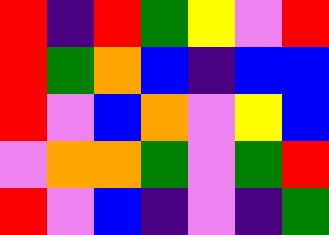[["red", "indigo", "red", "green", "yellow", "violet", "red"], ["red", "green", "orange", "blue", "indigo", "blue", "blue"], ["red", "violet", "blue", "orange", "violet", "yellow", "blue"], ["violet", "orange", "orange", "green", "violet", "green", "red"], ["red", "violet", "blue", "indigo", "violet", "indigo", "green"]]